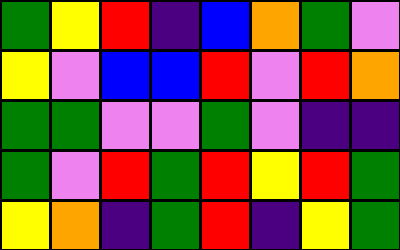[["green", "yellow", "red", "indigo", "blue", "orange", "green", "violet"], ["yellow", "violet", "blue", "blue", "red", "violet", "red", "orange"], ["green", "green", "violet", "violet", "green", "violet", "indigo", "indigo"], ["green", "violet", "red", "green", "red", "yellow", "red", "green"], ["yellow", "orange", "indigo", "green", "red", "indigo", "yellow", "green"]]